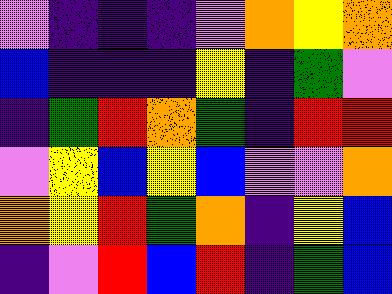[["violet", "indigo", "indigo", "indigo", "violet", "orange", "yellow", "orange"], ["blue", "indigo", "indigo", "indigo", "yellow", "indigo", "green", "violet"], ["indigo", "green", "red", "orange", "green", "indigo", "red", "red"], ["violet", "yellow", "blue", "yellow", "blue", "violet", "violet", "orange"], ["orange", "yellow", "red", "green", "orange", "indigo", "yellow", "blue"], ["indigo", "violet", "red", "blue", "red", "indigo", "green", "blue"]]